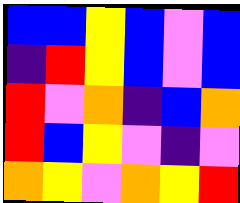[["blue", "blue", "yellow", "blue", "violet", "blue"], ["indigo", "red", "yellow", "blue", "violet", "blue"], ["red", "violet", "orange", "indigo", "blue", "orange"], ["red", "blue", "yellow", "violet", "indigo", "violet"], ["orange", "yellow", "violet", "orange", "yellow", "red"]]